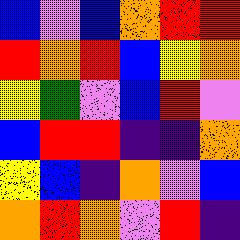[["blue", "violet", "blue", "orange", "red", "red"], ["red", "orange", "red", "blue", "yellow", "orange"], ["yellow", "green", "violet", "blue", "red", "violet"], ["blue", "red", "red", "indigo", "indigo", "orange"], ["yellow", "blue", "indigo", "orange", "violet", "blue"], ["orange", "red", "orange", "violet", "red", "indigo"]]